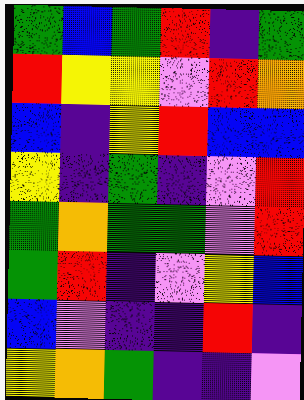[["green", "blue", "green", "red", "indigo", "green"], ["red", "yellow", "yellow", "violet", "red", "orange"], ["blue", "indigo", "yellow", "red", "blue", "blue"], ["yellow", "indigo", "green", "indigo", "violet", "red"], ["green", "orange", "green", "green", "violet", "red"], ["green", "red", "indigo", "violet", "yellow", "blue"], ["blue", "violet", "indigo", "indigo", "red", "indigo"], ["yellow", "orange", "green", "indigo", "indigo", "violet"]]